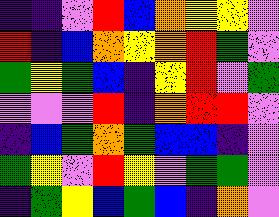[["indigo", "indigo", "violet", "red", "blue", "orange", "yellow", "yellow", "violet"], ["red", "indigo", "blue", "orange", "yellow", "orange", "red", "green", "violet"], ["green", "yellow", "green", "blue", "indigo", "yellow", "red", "violet", "green"], ["violet", "violet", "violet", "red", "indigo", "orange", "red", "red", "violet"], ["indigo", "blue", "green", "orange", "green", "blue", "blue", "indigo", "violet"], ["green", "yellow", "violet", "red", "yellow", "violet", "green", "green", "violet"], ["indigo", "green", "yellow", "blue", "green", "blue", "indigo", "orange", "violet"]]